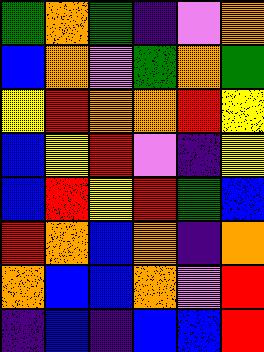[["green", "orange", "green", "indigo", "violet", "orange"], ["blue", "orange", "violet", "green", "orange", "green"], ["yellow", "red", "orange", "orange", "red", "yellow"], ["blue", "yellow", "red", "violet", "indigo", "yellow"], ["blue", "red", "yellow", "red", "green", "blue"], ["red", "orange", "blue", "orange", "indigo", "orange"], ["orange", "blue", "blue", "orange", "violet", "red"], ["indigo", "blue", "indigo", "blue", "blue", "red"]]